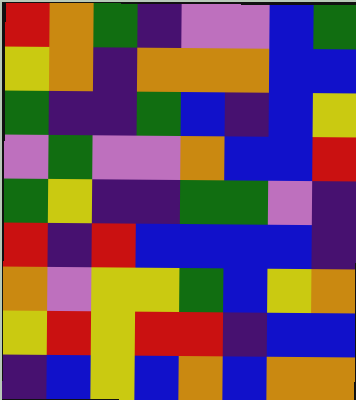[["red", "orange", "green", "indigo", "violet", "violet", "blue", "green"], ["yellow", "orange", "indigo", "orange", "orange", "orange", "blue", "blue"], ["green", "indigo", "indigo", "green", "blue", "indigo", "blue", "yellow"], ["violet", "green", "violet", "violet", "orange", "blue", "blue", "red"], ["green", "yellow", "indigo", "indigo", "green", "green", "violet", "indigo"], ["red", "indigo", "red", "blue", "blue", "blue", "blue", "indigo"], ["orange", "violet", "yellow", "yellow", "green", "blue", "yellow", "orange"], ["yellow", "red", "yellow", "red", "red", "indigo", "blue", "blue"], ["indigo", "blue", "yellow", "blue", "orange", "blue", "orange", "orange"]]